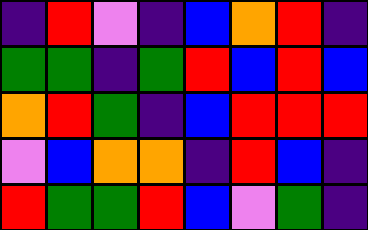[["indigo", "red", "violet", "indigo", "blue", "orange", "red", "indigo"], ["green", "green", "indigo", "green", "red", "blue", "red", "blue"], ["orange", "red", "green", "indigo", "blue", "red", "red", "red"], ["violet", "blue", "orange", "orange", "indigo", "red", "blue", "indigo"], ["red", "green", "green", "red", "blue", "violet", "green", "indigo"]]